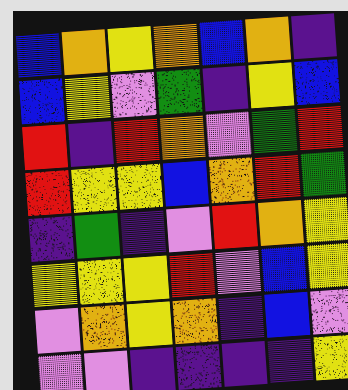[["blue", "orange", "yellow", "orange", "blue", "orange", "indigo"], ["blue", "yellow", "violet", "green", "indigo", "yellow", "blue"], ["red", "indigo", "red", "orange", "violet", "green", "red"], ["red", "yellow", "yellow", "blue", "orange", "red", "green"], ["indigo", "green", "indigo", "violet", "red", "orange", "yellow"], ["yellow", "yellow", "yellow", "red", "violet", "blue", "yellow"], ["violet", "orange", "yellow", "orange", "indigo", "blue", "violet"], ["violet", "violet", "indigo", "indigo", "indigo", "indigo", "yellow"]]